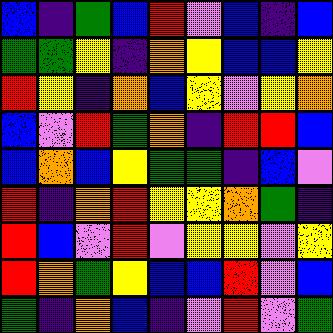[["blue", "indigo", "green", "blue", "red", "violet", "blue", "indigo", "blue"], ["green", "green", "yellow", "indigo", "orange", "yellow", "blue", "blue", "yellow"], ["red", "yellow", "indigo", "orange", "blue", "yellow", "violet", "yellow", "orange"], ["blue", "violet", "red", "green", "orange", "indigo", "red", "red", "blue"], ["blue", "orange", "blue", "yellow", "green", "green", "indigo", "blue", "violet"], ["red", "indigo", "orange", "red", "yellow", "yellow", "orange", "green", "indigo"], ["red", "blue", "violet", "red", "violet", "yellow", "yellow", "violet", "yellow"], ["red", "orange", "green", "yellow", "blue", "blue", "red", "violet", "blue"], ["green", "indigo", "orange", "blue", "indigo", "violet", "red", "violet", "green"]]